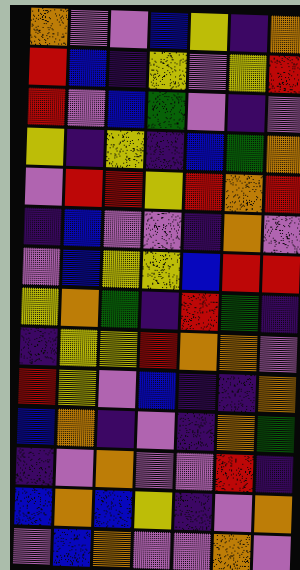[["orange", "violet", "violet", "blue", "yellow", "indigo", "orange"], ["red", "blue", "indigo", "yellow", "violet", "yellow", "red"], ["red", "violet", "blue", "green", "violet", "indigo", "violet"], ["yellow", "indigo", "yellow", "indigo", "blue", "green", "orange"], ["violet", "red", "red", "yellow", "red", "orange", "red"], ["indigo", "blue", "violet", "violet", "indigo", "orange", "violet"], ["violet", "blue", "yellow", "yellow", "blue", "red", "red"], ["yellow", "orange", "green", "indigo", "red", "green", "indigo"], ["indigo", "yellow", "yellow", "red", "orange", "orange", "violet"], ["red", "yellow", "violet", "blue", "indigo", "indigo", "orange"], ["blue", "orange", "indigo", "violet", "indigo", "orange", "green"], ["indigo", "violet", "orange", "violet", "violet", "red", "indigo"], ["blue", "orange", "blue", "yellow", "indigo", "violet", "orange"], ["violet", "blue", "orange", "violet", "violet", "orange", "violet"]]